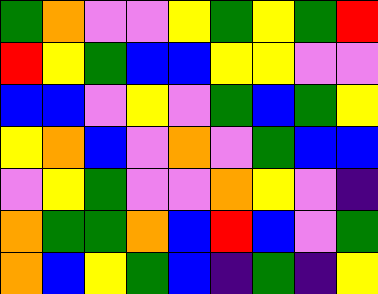[["green", "orange", "violet", "violet", "yellow", "green", "yellow", "green", "red"], ["red", "yellow", "green", "blue", "blue", "yellow", "yellow", "violet", "violet"], ["blue", "blue", "violet", "yellow", "violet", "green", "blue", "green", "yellow"], ["yellow", "orange", "blue", "violet", "orange", "violet", "green", "blue", "blue"], ["violet", "yellow", "green", "violet", "violet", "orange", "yellow", "violet", "indigo"], ["orange", "green", "green", "orange", "blue", "red", "blue", "violet", "green"], ["orange", "blue", "yellow", "green", "blue", "indigo", "green", "indigo", "yellow"]]